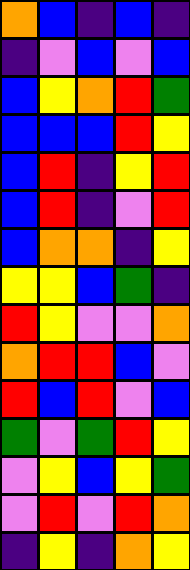[["orange", "blue", "indigo", "blue", "indigo"], ["indigo", "violet", "blue", "violet", "blue"], ["blue", "yellow", "orange", "red", "green"], ["blue", "blue", "blue", "red", "yellow"], ["blue", "red", "indigo", "yellow", "red"], ["blue", "red", "indigo", "violet", "red"], ["blue", "orange", "orange", "indigo", "yellow"], ["yellow", "yellow", "blue", "green", "indigo"], ["red", "yellow", "violet", "violet", "orange"], ["orange", "red", "red", "blue", "violet"], ["red", "blue", "red", "violet", "blue"], ["green", "violet", "green", "red", "yellow"], ["violet", "yellow", "blue", "yellow", "green"], ["violet", "red", "violet", "red", "orange"], ["indigo", "yellow", "indigo", "orange", "yellow"]]